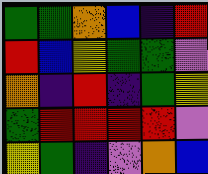[["green", "green", "orange", "blue", "indigo", "red"], ["red", "blue", "yellow", "green", "green", "violet"], ["orange", "indigo", "red", "indigo", "green", "yellow"], ["green", "red", "red", "red", "red", "violet"], ["yellow", "green", "indigo", "violet", "orange", "blue"]]